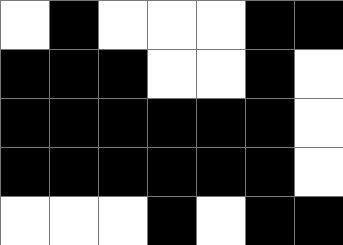[["white", "black", "white", "white", "white", "black", "black"], ["black", "black", "black", "white", "white", "black", "white"], ["black", "black", "black", "black", "black", "black", "white"], ["black", "black", "black", "black", "black", "black", "white"], ["white", "white", "white", "black", "white", "black", "black"]]